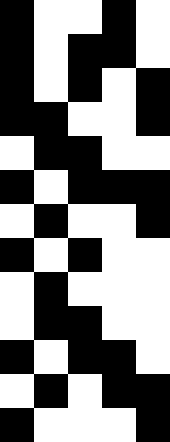[["black", "white", "white", "black", "white"], ["black", "white", "black", "black", "white"], ["black", "white", "black", "white", "black"], ["black", "black", "white", "white", "black"], ["white", "black", "black", "white", "white"], ["black", "white", "black", "black", "black"], ["white", "black", "white", "white", "black"], ["black", "white", "black", "white", "white"], ["white", "black", "white", "white", "white"], ["white", "black", "black", "white", "white"], ["black", "white", "black", "black", "white"], ["white", "black", "white", "black", "black"], ["black", "white", "white", "white", "black"]]